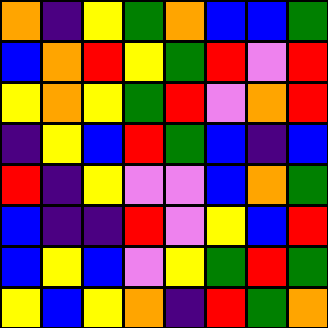[["orange", "indigo", "yellow", "green", "orange", "blue", "blue", "green"], ["blue", "orange", "red", "yellow", "green", "red", "violet", "red"], ["yellow", "orange", "yellow", "green", "red", "violet", "orange", "red"], ["indigo", "yellow", "blue", "red", "green", "blue", "indigo", "blue"], ["red", "indigo", "yellow", "violet", "violet", "blue", "orange", "green"], ["blue", "indigo", "indigo", "red", "violet", "yellow", "blue", "red"], ["blue", "yellow", "blue", "violet", "yellow", "green", "red", "green"], ["yellow", "blue", "yellow", "orange", "indigo", "red", "green", "orange"]]